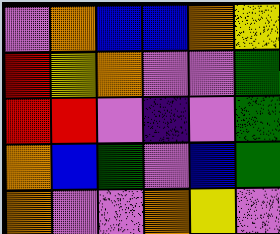[["violet", "orange", "blue", "blue", "orange", "yellow"], ["red", "yellow", "orange", "violet", "violet", "green"], ["red", "red", "violet", "indigo", "violet", "green"], ["orange", "blue", "green", "violet", "blue", "green"], ["orange", "violet", "violet", "orange", "yellow", "violet"]]